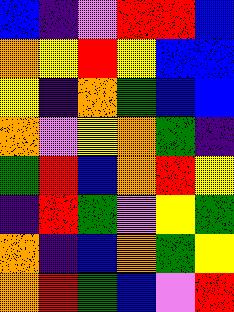[["blue", "indigo", "violet", "red", "red", "blue"], ["orange", "yellow", "red", "yellow", "blue", "blue"], ["yellow", "indigo", "orange", "green", "blue", "blue"], ["orange", "violet", "yellow", "orange", "green", "indigo"], ["green", "red", "blue", "orange", "red", "yellow"], ["indigo", "red", "green", "violet", "yellow", "green"], ["orange", "indigo", "blue", "orange", "green", "yellow"], ["orange", "red", "green", "blue", "violet", "red"]]